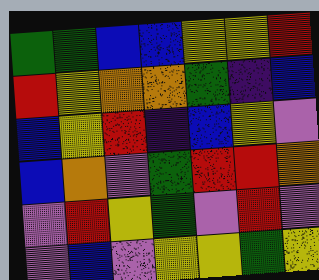[["green", "green", "blue", "blue", "yellow", "yellow", "red"], ["red", "yellow", "orange", "orange", "green", "indigo", "blue"], ["blue", "yellow", "red", "indigo", "blue", "yellow", "violet"], ["blue", "orange", "violet", "green", "red", "red", "orange"], ["violet", "red", "yellow", "green", "violet", "red", "violet"], ["violet", "blue", "violet", "yellow", "yellow", "green", "yellow"]]